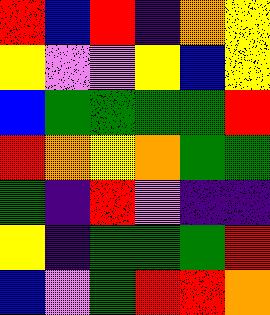[["red", "blue", "red", "indigo", "orange", "yellow"], ["yellow", "violet", "violet", "yellow", "blue", "yellow"], ["blue", "green", "green", "green", "green", "red"], ["red", "orange", "yellow", "orange", "green", "green"], ["green", "indigo", "red", "violet", "indigo", "indigo"], ["yellow", "indigo", "green", "green", "green", "red"], ["blue", "violet", "green", "red", "red", "orange"]]